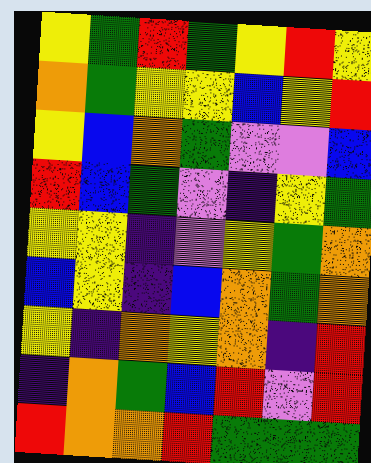[["yellow", "green", "red", "green", "yellow", "red", "yellow"], ["orange", "green", "yellow", "yellow", "blue", "yellow", "red"], ["yellow", "blue", "orange", "green", "violet", "violet", "blue"], ["red", "blue", "green", "violet", "indigo", "yellow", "green"], ["yellow", "yellow", "indigo", "violet", "yellow", "green", "orange"], ["blue", "yellow", "indigo", "blue", "orange", "green", "orange"], ["yellow", "indigo", "orange", "yellow", "orange", "indigo", "red"], ["indigo", "orange", "green", "blue", "red", "violet", "red"], ["red", "orange", "orange", "red", "green", "green", "green"]]